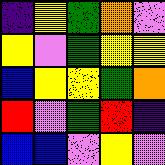[["indigo", "yellow", "green", "orange", "violet"], ["yellow", "violet", "green", "yellow", "yellow"], ["blue", "yellow", "yellow", "green", "orange"], ["red", "violet", "green", "red", "indigo"], ["blue", "blue", "violet", "yellow", "violet"]]